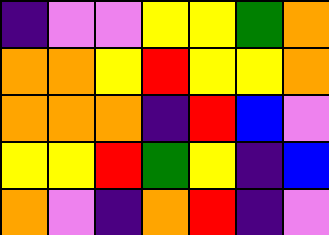[["indigo", "violet", "violet", "yellow", "yellow", "green", "orange"], ["orange", "orange", "yellow", "red", "yellow", "yellow", "orange"], ["orange", "orange", "orange", "indigo", "red", "blue", "violet"], ["yellow", "yellow", "red", "green", "yellow", "indigo", "blue"], ["orange", "violet", "indigo", "orange", "red", "indigo", "violet"]]